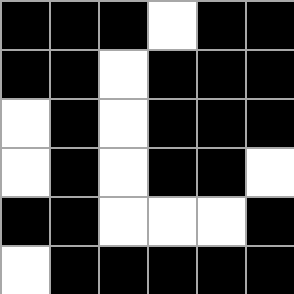[["black", "black", "black", "white", "black", "black"], ["black", "black", "white", "black", "black", "black"], ["white", "black", "white", "black", "black", "black"], ["white", "black", "white", "black", "black", "white"], ["black", "black", "white", "white", "white", "black"], ["white", "black", "black", "black", "black", "black"]]